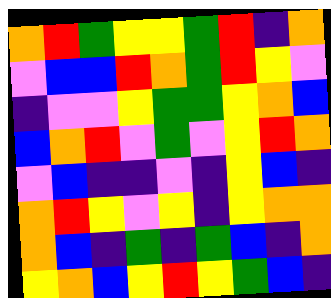[["orange", "red", "green", "yellow", "yellow", "green", "red", "indigo", "orange"], ["violet", "blue", "blue", "red", "orange", "green", "red", "yellow", "violet"], ["indigo", "violet", "violet", "yellow", "green", "green", "yellow", "orange", "blue"], ["blue", "orange", "red", "violet", "green", "violet", "yellow", "red", "orange"], ["violet", "blue", "indigo", "indigo", "violet", "indigo", "yellow", "blue", "indigo"], ["orange", "red", "yellow", "violet", "yellow", "indigo", "yellow", "orange", "orange"], ["orange", "blue", "indigo", "green", "indigo", "green", "blue", "indigo", "orange"], ["yellow", "orange", "blue", "yellow", "red", "yellow", "green", "blue", "indigo"]]